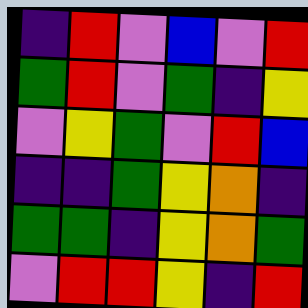[["indigo", "red", "violet", "blue", "violet", "red"], ["green", "red", "violet", "green", "indigo", "yellow"], ["violet", "yellow", "green", "violet", "red", "blue"], ["indigo", "indigo", "green", "yellow", "orange", "indigo"], ["green", "green", "indigo", "yellow", "orange", "green"], ["violet", "red", "red", "yellow", "indigo", "red"]]